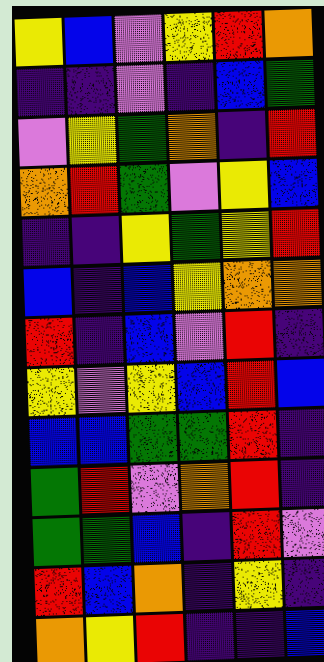[["yellow", "blue", "violet", "yellow", "red", "orange"], ["indigo", "indigo", "violet", "indigo", "blue", "green"], ["violet", "yellow", "green", "orange", "indigo", "red"], ["orange", "red", "green", "violet", "yellow", "blue"], ["indigo", "indigo", "yellow", "green", "yellow", "red"], ["blue", "indigo", "blue", "yellow", "orange", "orange"], ["red", "indigo", "blue", "violet", "red", "indigo"], ["yellow", "violet", "yellow", "blue", "red", "blue"], ["blue", "blue", "green", "green", "red", "indigo"], ["green", "red", "violet", "orange", "red", "indigo"], ["green", "green", "blue", "indigo", "red", "violet"], ["red", "blue", "orange", "indigo", "yellow", "indigo"], ["orange", "yellow", "red", "indigo", "indigo", "blue"]]